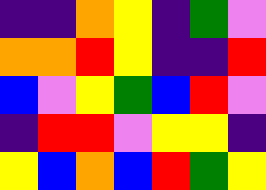[["indigo", "indigo", "orange", "yellow", "indigo", "green", "violet"], ["orange", "orange", "red", "yellow", "indigo", "indigo", "red"], ["blue", "violet", "yellow", "green", "blue", "red", "violet"], ["indigo", "red", "red", "violet", "yellow", "yellow", "indigo"], ["yellow", "blue", "orange", "blue", "red", "green", "yellow"]]